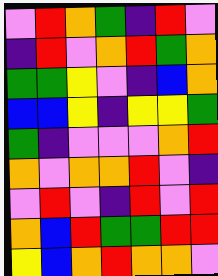[["violet", "red", "orange", "green", "indigo", "red", "violet"], ["indigo", "red", "violet", "orange", "red", "green", "orange"], ["green", "green", "yellow", "violet", "indigo", "blue", "orange"], ["blue", "blue", "yellow", "indigo", "yellow", "yellow", "green"], ["green", "indigo", "violet", "violet", "violet", "orange", "red"], ["orange", "violet", "orange", "orange", "red", "violet", "indigo"], ["violet", "red", "violet", "indigo", "red", "violet", "red"], ["orange", "blue", "red", "green", "green", "red", "red"], ["yellow", "blue", "orange", "red", "orange", "orange", "violet"]]